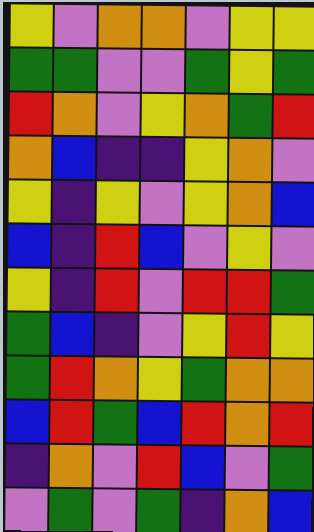[["yellow", "violet", "orange", "orange", "violet", "yellow", "yellow"], ["green", "green", "violet", "violet", "green", "yellow", "green"], ["red", "orange", "violet", "yellow", "orange", "green", "red"], ["orange", "blue", "indigo", "indigo", "yellow", "orange", "violet"], ["yellow", "indigo", "yellow", "violet", "yellow", "orange", "blue"], ["blue", "indigo", "red", "blue", "violet", "yellow", "violet"], ["yellow", "indigo", "red", "violet", "red", "red", "green"], ["green", "blue", "indigo", "violet", "yellow", "red", "yellow"], ["green", "red", "orange", "yellow", "green", "orange", "orange"], ["blue", "red", "green", "blue", "red", "orange", "red"], ["indigo", "orange", "violet", "red", "blue", "violet", "green"], ["violet", "green", "violet", "green", "indigo", "orange", "blue"]]